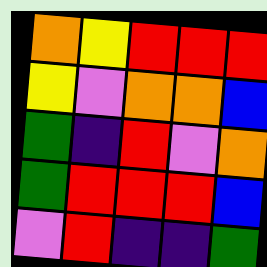[["orange", "yellow", "red", "red", "red"], ["yellow", "violet", "orange", "orange", "blue"], ["green", "indigo", "red", "violet", "orange"], ["green", "red", "red", "red", "blue"], ["violet", "red", "indigo", "indigo", "green"]]